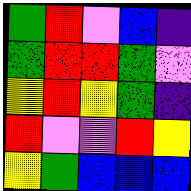[["green", "red", "violet", "blue", "indigo"], ["green", "red", "red", "green", "violet"], ["yellow", "red", "yellow", "green", "indigo"], ["red", "violet", "violet", "red", "yellow"], ["yellow", "green", "blue", "blue", "blue"]]